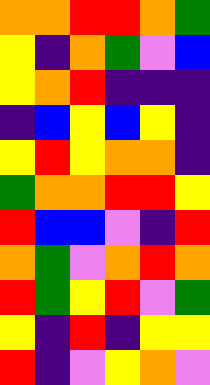[["orange", "orange", "red", "red", "orange", "green"], ["yellow", "indigo", "orange", "green", "violet", "blue"], ["yellow", "orange", "red", "indigo", "indigo", "indigo"], ["indigo", "blue", "yellow", "blue", "yellow", "indigo"], ["yellow", "red", "yellow", "orange", "orange", "indigo"], ["green", "orange", "orange", "red", "red", "yellow"], ["red", "blue", "blue", "violet", "indigo", "red"], ["orange", "green", "violet", "orange", "red", "orange"], ["red", "green", "yellow", "red", "violet", "green"], ["yellow", "indigo", "red", "indigo", "yellow", "yellow"], ["red", "indigo", "violet", "yellow", "orange", "violet"]]